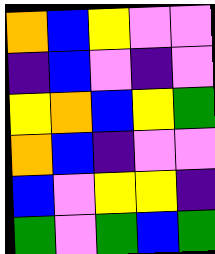[["orange", "blue", "yellow", "violet", "violet"], ["indigo", "blue", "violet", "indigo", "violet"], ["yellow", "orange", "blue", "yellow", "green"], ["orange", "blue", "indigo", "violet", "violet"], ["blue", "violet", "yellow", "yellow", "indigo"], ["green", "violet", "green", "blue", "green"]]